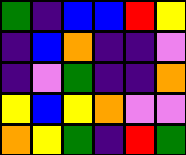[["green", "indigo", "blue", "blue", "red", "yellow"], ["indigo", "blue", "orange", "indigo", "indigo", "violet"], ["indigo", "violet", "green", "indigo", "indigo", "orange"], ["yellow", "blue", "yellow", "orange", "violet", "violet"], ["orange", "yellow", "green", "indigo", "red", "green"]]